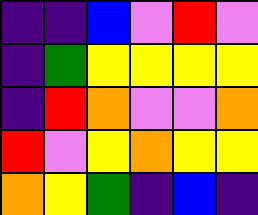[["indigo", "indigo", "blue", "violet", "red", "violet"], ["indigo", "green", "yellow", "yellow", "yellow", "yellow"], ["indigo", "red", "orange", "violet", "violet", "orange"], ["red", "violet", "yellow", "orange", "yellow", "yellow"], ["orange", "yellow", "green", "indigo", "blue", "indigo"]]